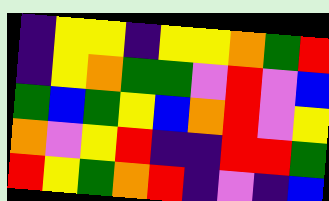[["indigo", "yellow", "yellow", "indigo", "yellow", "yellow", "orange", "green", "red"], ["indigo", "yellow", "orange", "green", "green", "violet", "red", "violet", "blue"], ["green", "blue", "green", "yellow", "blue", "orange", "red", "violet", "yellow"], ["orange", "violet", "yellow", "red", "indigo", "indigo", "red", "red", "green"], ["red", "yellow", "green", "orange", "red", "indigo", "violet", "indigo", "blue"]]